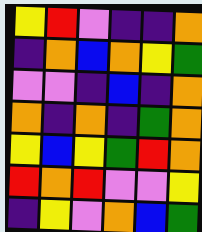[["yellow", "red", "violet", "indigo", "indigo", "orange"], ["indigo", "orange", "blue", "orange", "yellow", "green"], ["violet", "violet", "indigo", "blue", "indigo", "orange"], ["orange", "indigo", "orange", "indigo", "green", "orange"], ["yellow", "blue", "yellow", "green", "red", "orange"], ["red", "orange", "red", "violet", "violet", "yellow"], ["indigo", "yellow", "violet", "orange", "blue", "green"]]